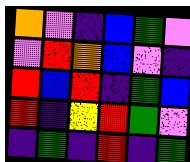[["orange", "violet", "indigo", "blue", "green", "violet"], ["violet", "red", "orange", "blue", "violet", "indigo"], ["red", "blue", "red", "indigo", "green", "blue"], ["red", "indigo", "yellow", "red", "green", "violet"], ["indigo", "green", "indigo", "red", "indigo", "green"]]